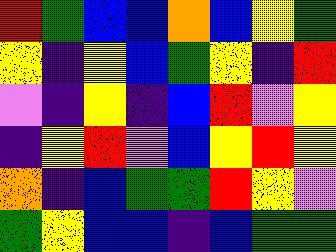[["red", "green", "blue", "blue", "orange", "blue", "yellow", "green"], ["yellow", "indigo", "yellow", "blue", "green", "yellow", "indigo", "red"], ["violet", "indigo", "yellow", "indigo", "blue", "red", "violet", "yellow"], ["indigo", "yellow", "red", "violet", "blue", "yellow", "red", "yellow"], ["orange", "indigo", "blue", "green", "green", "red", "yellow", "violet"], ["green", "yellow", "blue", "blue", "indigo", "blue", "green", "green"]]